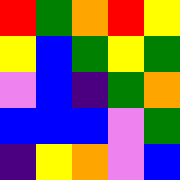[["red", "green", "orange", "red", "yellow"], ["yellow", "blue", "green", "yellow", "green"], ["violet", "blue", "indigo", "green", "orange"], ["blue", "blue", "blue", "violet", "green"], ["indigo", "yellow", "orange", "violet", "blue"]]